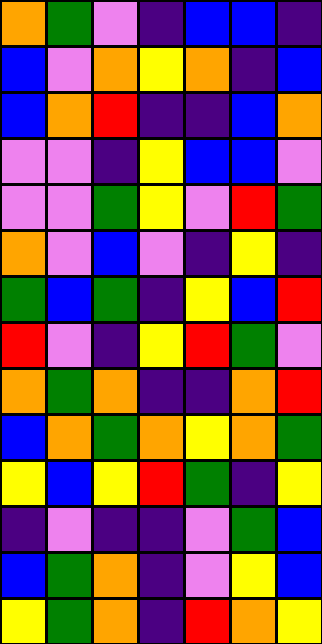[["orange", "green", "violet", "indigo", "blue", "blue", "indigo"], ["blue", "violet", "orange", "yellow", "orange", "indigo", "blue"], ["blue", "orange", "red", "indigo", "indigo", "blue", "orange"], ["violet", "violet", "indigo", "yellow", "blue", "blue", "violet"], ["violet", "violet", "green", "yellow", "violet", "red", "green"], ["orange", "violet", "blue", "violet", "indigo", "yellow", "indigo"], ["green", "blue", "green", "indigo", "yellow", "blue", "red"], ["red", "violet", "indigo", "yellow", "red", "green", "violet"], ["orange", "green", "orange", "indigo", "indigo", "orange", "red"], ["blue", "orange", "green", "orange", "yellow", "orange", "green"], ["yellow", "blue", "yellow", "red", "green", "indigo", "yellow"], ["indigo", "violet", "indigo", "indigo", "violet", "green", "blue"], ["blue", "green", "orange", "indigo", "violet", "yellow", "blue"], ["yellow", "green", "orange", "indigo", "red", "orange", "yellow"]]